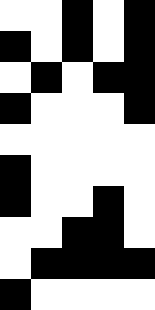[["white", "white", "black", "white", "black"], ["black", "white", "black", "white", "black"], ["white", "black", "white", "black", "black"], ["black", "white", "white", "white", "black"], ["white", "white", "white", "white", "white"], ["black", "white", "white", "white", "white"], ["black", "white", "white", "black", "white"], ["white", "white", "black", "black", "white"], ["white", "black", "black", "black", "black"], ["black", "white", "white", "white", "white"]]